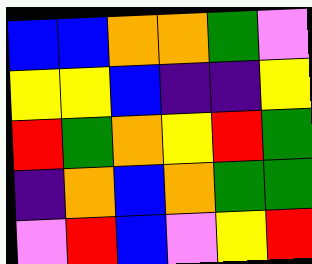[["blue", "blue", "orange", "orange", "green", "violet"], ["yellow", "yellow", "blue", "indigo", "indigo", "yellow"], ["red", "green", "orange", "yellow", "red", "green"], ["indigo", "orange", "blue", "orange", "green", "green"], ["violet", "red", "blue", "violet", "yellow", "red"]]